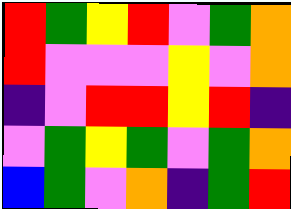[["red", "green", "yellow", "red", "violet", "green", "orange"], ["red", "violet", "violet", "violet", "yellow", "violet", "orange"], ["indigo", "violet", "red", "red", "yellow", "red", "indigo"], ["violet", "green", "yellow", "green", "violet", "green", "orange"], ["blue", "green", "violet", "orange", "indigo", "green", "red"]]